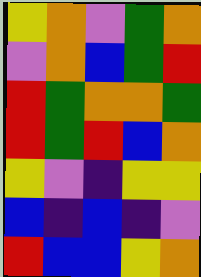[["yellow", "orange", "violet", "green", "orange"], ["violet", "orange", "blue", "green", "red"], ["red", "green", "orange", "orange", "green"], ["red", "green", "red", "blue", "orange"], ["yellow", "violet", "indigo", "yellow", "yellow"], ["blue", "indigo", "blue", "indigo", "violet"], ["red", "blue", "blue", "yellow", "orange"]]